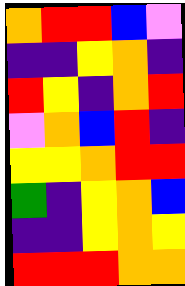[["orange", "red", "red", "blue", "violet"], ["indigo", "indigo", "yellow", "orange", "indigo"], ["red", "yellow", "indigo", "orange", "red"], ["violet", "orange", "blue", "red", "indigo"], ["yellow", "yellow", "orange", "red", "red"], ["green", "indigo", "yellow", "orange", "blue"], ["indigo", "indigo", "yellow", "orange", "yellow"], ["red", "red", "red", "orange", "orange"]]